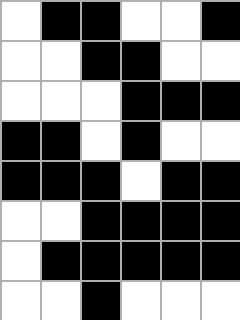[["white", "black", "black", "white", "white", "black"], ["white", "white", "black", "black", "white", "white"], ["white", "white", "white", "black", "black", "black"], ["black", "black", "white", "black", "white", "white"], ["black", "black", "black", "white", "black", "black"], ["white", "white", "black", "black", "black", "black"], ["white", "black", "black", "black", "black", "black"], ["white", "white", "black", "white", "white", "white"]]